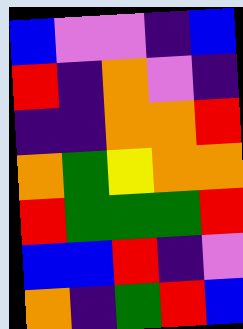[["blue", "violet", "violet", "indigo", "blue"], ["red", "indigo", "orange", "violet", "indigo"], ["indigo", "indigo", "orange", "orange", "red"], ["orange", "green", "yellow", "orange", "orange"], ["red", "green", "green", "green", "red"], ["blue", "blue", "red", "indigo", "violet"], ["orange", "indigo", "green", "red", "blue"]]